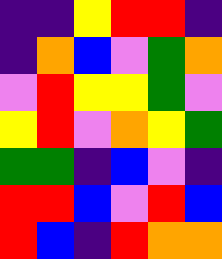[["indigo", "indigo", "yellow", "red", "red", "indigo"], ["indigo", "orange", "blue", "violet", "green", "orange"], ["violet", "red", "yellow", "yellow", "green", "violet"], ["yellow", "red", "violet", "orange", "yellow", "green"], ["green", "green", "indigo", "blue", "violet", "indigo"], ["red", "red", "blue", "violet", "red", "blue"], ["red", "blue", "indigo", "red", "orange", "orange"]]